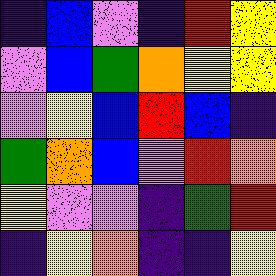[["indigo", "blue", "violet", "indigo", "red", "yellow"], ["violet", "blue", "green", "orange", "yellow", "yellow"], ["violet", "yellow", "blue", "red", "blue", "indigo"], ["green", "orange", "blue", "violet", "red", "orange"], ["yellow", "violet", "violet", "indigo", "green", "red"], ["indigo", "yellow", "orange", "indigo", "indigo", "yellow"]]